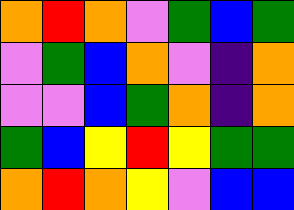[["orange", "red", "orange", "violet", "green", "blue", "green"], ["violet", "green", "blue", "orange", "violet", "indigo", "orange"], ["violet", "violet", "blue", "green", "orange", "indigo", "orange"], ["green", "blue", "yellow", "red", "yellow", "green", "green"], ["orange", "red", "orange", "yellow", "violet", "blue", "blue"]]